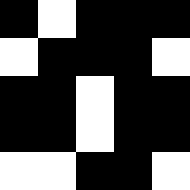[["black", "white", "black", "black", "black"], ["white", "black", "black", "black", "white"], ["black", "black", "white", "black", "black"], ["black", "black", "white", "black", "black"], ["white", "white", "black", "black", "white"]]